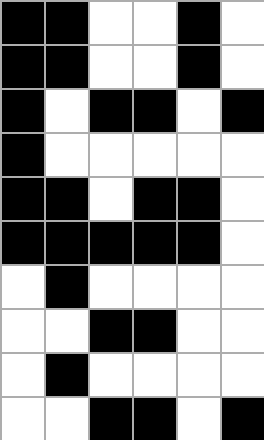[["black", "black", "white", "white", "black", "white"], ["black", "black", "white", "white", "black", "white"], ["black", "white", "black", "black", "white", "black"], ["black", "white", "white", "white", "white", "white"], ["black", "black", "white", "black", "black", "white"], ["black", "black", "black", "black", "black", "white"], ["white", "black", "white", "white", "white", "white"], ["white", "white", "black", "black", "white", "white"], ["white", "black", "white", "white", "white", "white"], ["white", "white", "black", "black", "white", "black"]]